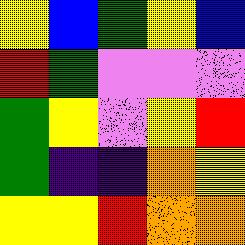[["yellow", "blue", "green", "yellow", "blue"], ["red", "green", "violet", "violet", "violet"], ["green", "yellow", "violet", "yellow", "red"], ["green", "indigo", "indigo", "orange", "yellow"], ["yellow", "yellow", "red", "orange", "orange"]]